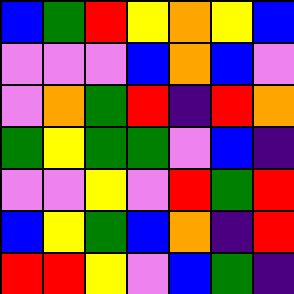[["blue", "green", "red", "yellow", "orange", "yellow", "blue"], ["violet", "violet", "violet", "blue", "orange", "blue", "violet"], ["violet", "orange", "green", "red", "indigo", "red", "orange"], ["green", "yellow", "green", "green", "violet", "blue", "indigo"], ["violet", "violet", "yellow", "violet", "red", "green", "red"], ["blue", "yellow", "green", "blue", "orange", "indigo", "red"], ["red", "red", "yellow", "violet", "blue", "green", "indigo"]]